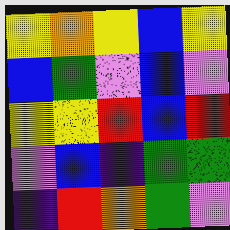[["yellow", "orange", "yellow", "blue", "yellow"], ["blue", "green", "violet", "blue", "violet"], ["yellow", "yellow", "red", "blue", "red"], ["violet", "blue", "indigo", "green", "green"], ["indigo", "red", "orange", "green", "violet"]]